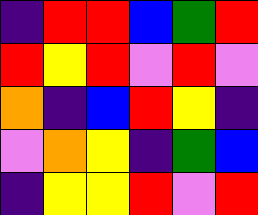[["indigo", "red", "red", "blue", "green", "red"], ["red", "yellow", "red", "violet", "red", "violet"], ["orange", "indigo", "blue", "red", "yellow", "indigo"], ["violet", "orange", "yellow", "indigo", "green", "blue"], ["indigo", "yellow", "yellow", "red", "violet", "red"]]